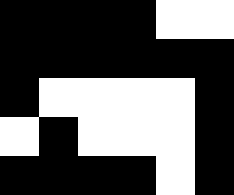[["black", "black", "black", "black", "white", "white"], ["black", "black", "black", "black", "black", "black"], ["black", "white", "white", "white", "white", "black"], ["white", "black", "white", "white", "white", "black"], ["black", "black", "black", "black", "white", "black"]]